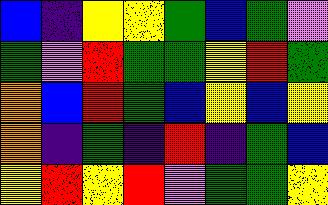[["blue", "indigo", "yellow", "yellow", "green", "blue", "green", "violet"], ["green", "violet", "red", "green", "green", "yellow", "red", "green"], ["orange", "blue", "red", "green", "blue", "yellow", "blue", "yellow"], ["orange", "indigo", "green", "indigo", "red", "indigo", "green", "blue"], ["yellow", "red", "yellow", "red", "violet", "green", "green", "yellow"]]